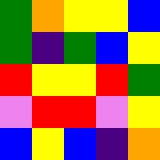[["green", "orange", "yellow", "yellow", "blue"], ["green", "indigo", "green", "blue", "yellow"], ["red", "yellow", "yellow", "red", "green"], ["violet", "red", "red", "violet", "yellow"], ["blue", "yellow", "blue", "indigo", "orange"]]